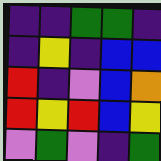[["indigo", "indigo", "green", "green", "indigo"], ["indigo", "yellow", "indigo", "blue", "blue"], ["red", "indigo", "violet", "blue", "orange"], ["red", "yellow", "red", "blue", "yellow"], ["violet", "green", "violet", "indigo", "green"]]